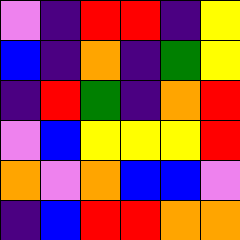[["violet", "indigo", "red", "red", "indigo", "yellow"], ["blue", "indigo", "orange", "indigo", "green", "yellow"], ["indigo", "red", "green", "indigo", "orange", "red"], ["violet", "blue", "yellow", "yellow", "yellow", "red"], ["orange", "violet", "orange", "blue", "blue", "violet"], ["indigo", "blue", "red", "red", "orange", "orange"]]